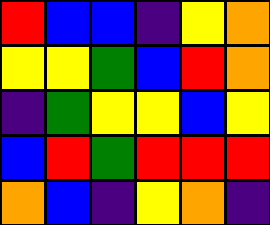[["red", "blue", "blue", "indigo", "yellow", "orange"], ["yellow", "yellow", "green", "blue", "red", "orange"], ["indigo", "green", "yellow", "yellow", "blue", "yellow"], ["blue", "red", "green", "red", "red", "red"], ["orange", "blue", "indigo", "yellow", "orange", "indigo"]]